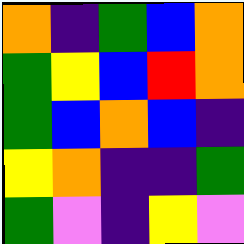[["orange", "indigo", "green", "blue", "orange"], ["green", "yellow", "blue", "red", "orange"], ["green", "blue", "orange", "blue", "indigo"], ["yellow", "orange", "indigo", "indigo", "green"], ["green", "violet", "indigo", "yellow", "violet"]]